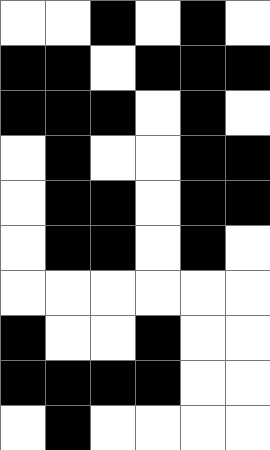[["white", "white", "black", "white", "black", "white"], ["black", "black", "white", "black", "black", "black"], ["black", "black", "black", "white", "black", "white"], ["white", "black", "white", "white", "black", "black"], ["white", "black", "black", "white", "black", "black"], ["white", "black", "black", "white", "black", "white"], ["white", "white", "white", "white", "white", "white"], ["black", "white", "white", "black", "white", "white"], ["black", "black", "black", "black", "white", "white"], ["white", "black", "white", "white", "white", "white"]]